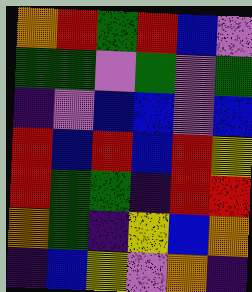[["orange", "red", "green", "red", "blue", "violet"], ["green", "green", "violet", "green", "violet", "green"], ["indigo", "violet", "blue", "blue", "violet", "blue"], ["red", "blue", "red", "blue", "red", "yellow"], ["red", "green", "green", "indigo", "red", "red"], ["orange", "green", "indigo", "yellow", "blue", "orange"], ["indigo", "blue", "yellow", "violet", "orange", "indigo"]]